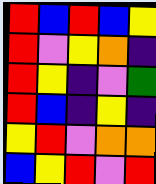[["red", "blue", "red", "blue", "yellow"], ["red", "violet", "yellow", "orange", "indigo"], ["red", "yellow", "indigo", "violet", "green"], ["red", "blue", "indigo", "yellow", "indigo"], ["yellow", "red", "violet", "orange", "orange"], ["blue", "yellow", "red", "violet", "red"]]